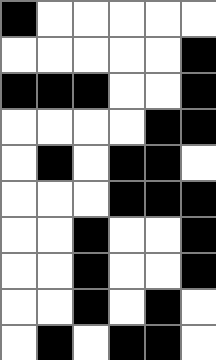[["black", "white", "white", "white", "white", "white"], ["white", "white", "white", "white", "white", "black"], ["black", "black", "black", "white", "white", "black"], ["white", "white", "white", "white", "black", "black"], ["white", "black", "white", "black", "black", "white"], ["white", "white", "white", "black", "black", "black"], ["white", "white", "black", "white", "white", "black"], ["white", "white", "black", "white", "white", "black"], ["white", "white", "black", "white", "black", "white"], ["white", "black", "white", "black", "black", "white"]]